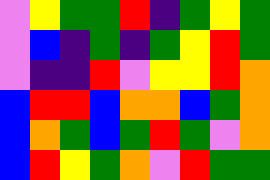[["violet", "yellow", "green", "green", "red", "indigo", "green", "yellow", "green"], ["violet", "blue", "indigo", "green", "indigo", "green", "yellow", "red", "green"], ["violet", "indigo", "indigo", "red", "violet", "yellow", "yellow", "red", "orange"], ["blue", "red", "red", "blue", "orange", "orange", "blue", "green", "orange"], ["blue", "orange", "green", "blue", "green", "red", "green", "violet", "orange"], ["blue", "red", "yellow", "green", "orange", "violet", "red", "green", "green"]]